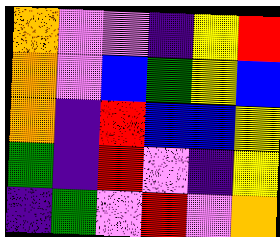[["orange", "violet", "violet", "indigo", "yellow", "red"], ["orange", "violet", "blue", "green", "yellow", "blue"], ["orange", "indigo", "red", "blue", "blue", "yellow"], ["green", "indigo", "red", "violet", "indigo", "yellow"], ["indigo", "green", "violet", "red", "violet", "orange"]]